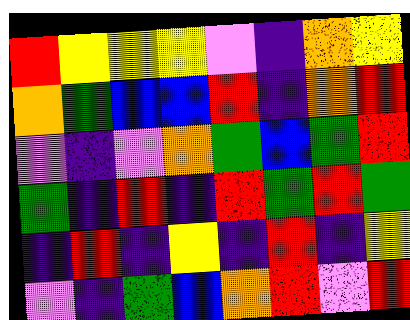[["red", "yellow", "yellow", "yellow", "violet", "indigo", "orange", "yellow"], ["orange", "green", "blue", "blue", "red", "indigo", "orange", "red"], ["violet", "indigo", "violet", "orange", "green", "blue", "green", "red"], ["green", "indigo", "red", "indigo", "red", "green", "red", "green"], ["indigo", "red", "indigo", "yellow", "indigo", "red", "indigo", "yellow"], ["violet", "indigo", "green", "blue", "orange", "red", "violet", "red"]]